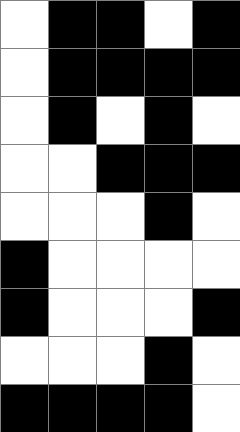[["white", "black", "black", "white", "black"], ["white", "black", "black", "black", "black"], ["white", "black", "white", "black", "white"], ["white", "white", "black", "black", "black"], ["white", "white", "white", "black", "white"], ["black", "white", "white", "white", "white"], ["black", "white", "white", "white", "black"], ["white", "white", "white", "black", "white"], ["black", "black", "black", "black", "white"]]